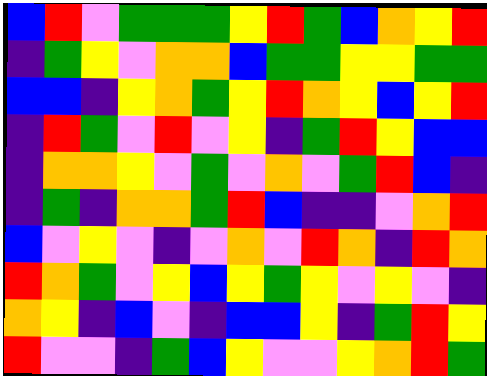[["blue", "red", "violet", "green", "green", "green", "yellow", "red", "green", "blue", "orange", "yellow", "red"], ["indigo", "green", "yellow", "violet", "orange", "orange", "blue", "green", "green", "yellow", "yellow", "green", "green"], ["blue", "blue", "indigo", "yellow", "orange", "green", "yellow", "red", "orange", "yellow", "blue", "yellow", "red"], ["indigo", "red", "green", "violet", "red", "violet", "yellow", "indigo", "green", "red", "yellow", "blue", "blue"], ["indigo", "orange", "orange", "yellow", "violet", "green", "violet", "orange", "violet", "green", "red", "blue", "indigo"], ["indigo", "green", "indigo", "orange", "orange", "green", "red", "blue", "indigo", "indigo", "violet", "orange", "red"], ["blue", "violet", "yellow", "violet", "indigo", "violet", "orange", "violet", "red", "orange", "indigo", "red", "orange"], ["red", "orange", "green", "violet", "yellow", "blue", "yellow", "green", "yellow", "violet", "yellow", "violet", "indigo"], ["orange", "yellow", "indigo", "blue", "violet", "indigo", "blue", "blue", "yellow", "indigo", "green", "red", "yellow"], ["red", "violet", "violet", "indigo", "green", "blue", "yellow", "violet", "violet", "yellow", "orange", "red", "green"]]